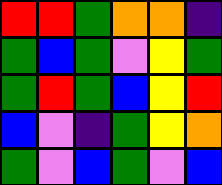[["red", "red", "green", "orange", "orange", "indigo"], ["green", "blue", "green", "violet", "yellow", "green"], ["green", "red", "green", "blue", "yellow", "red"], ["blue", "violet", "indigo", "green", "yellow", "orange"], ["green", "violet", "blue", "green", "violet", "blue"]]